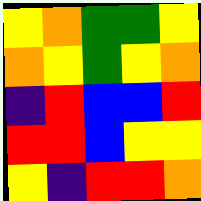[["yellow", "orange", "green", "green", "yellow"], ["orange", "yellow", "green", "yellow", "orange"], ["indigo", "red", "blue", "blue", "red"], ["red", "red", "blue", "yellow", "yellow"], ["yellow", "indigo", "red", "red", "orange"]]